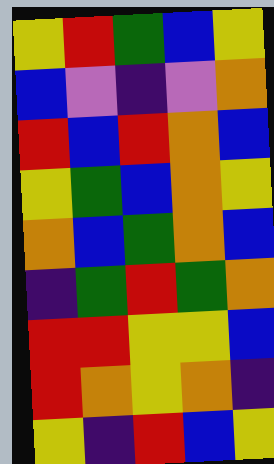[["yellow", "red", "green", "blue", "yellow"], ["blue", "violet", "indigo", "violet", "orange"], ["red", "blue", "red", "orange", "blue"], ["yellow", "green", "blue", "orange", "yellow"], ["orange", "blue", "green", "orange", "blue"], ["indigo", "green", "red", "green", "orange"], ["red", "red", "yellow", "yellow", "blue"], ["red", "orange", "yellow", "orange", "indigo"], ["yellow", "indigo", "red", "blue", "yellow"]]